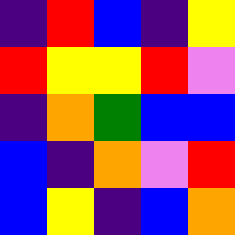[["indigo", "red", "blue", "indigo", "yellow"], ["red", "yellow", "yellow", "red", "violet"], ["indigo", "orange", "green", "blue", "blue"], ["blue", "indigo", "orange", "violet", "red"], ["blue", "yellow", "indigo", "blue", "orange"]]